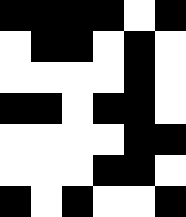[["black", "black", "black", "black", "white", "black"], ["white", "black", "black", "white", "black", "white"], ["white", "white", "white", "white", "black", "white"], ["black", "black", "white", "black", "black", "white"], ["white", "white", "white", "white", "black", "black"], ["white", "white", "white", "black", "black", "white"], ["black", "white", "black", "white", "white", "black"]]